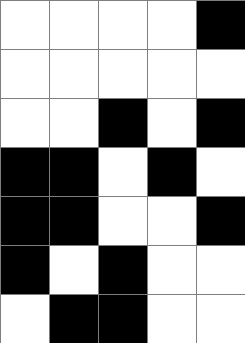[["white", "white", "white", "white", "black"], ["white", "white", "white", "white", "white"], ["white", "white", "black", "white", "black"], ["black", "black", "white", "black", "white"], ["black", "black", "white", "white", "black"], ["black", "white", "black", "white", "white"], ["white", "black", "black", "white", "white"]]